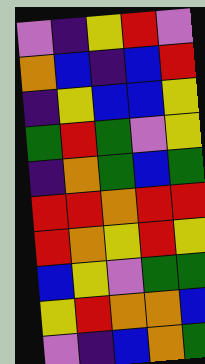[["violet", "indigo", "yellow", "red", "violet"], ["orange", "blue", "indigo", "blue", "red"], ["indigo", "yellow", "blue", "blue", "yellow"], ["green", "red", "green", "violet", "yellow"], ["indigo", "orange", "green", "blue", "green"], ["red", "red", "orange", "red", "red"], ["red", "orange", "yellow", "red", "yellow"], ["blue", "yellow", "violet", "green", "green"], ["yellow", "red", "orange", "orange", "blue"], ["violet", "indigo", "blue", "orange", "green"]]